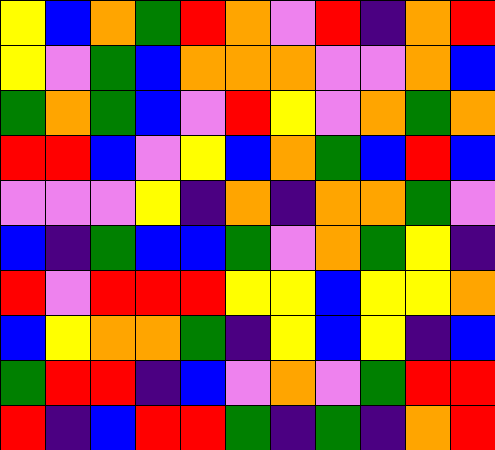[["yellow", "blue", "orange", "green", "red", "orange", "violet", "red", "indigo", "orange", "red"], ["yellow", "violet", "green", "blue", "orange", "orange", "orange", "violet", "violet", "orange", "blue"], ["green", "orange", "green", "blue", "violet", "red", "yellow", "violet", "orange", "green", "orange"], ["red", "red", "blue", "violet", "yellow", "blue", "orange", "green", "blue", "red", "blue"], ["violet", "violet", "violet", "yellow", "indigo", "orange", "indigo", "orange", "orange", "green", "violet"], ["blue", "indigo", "green", "blue", "blue", "green", "violet", "orange", "green", "yellow", "indigo"], ["red", "violet", "red", "red", "red", "yellow", "yellow", "blue", "yellow", "yellow", "orange"], ["blue", "yellow", "orange", "orange", "green", "indigo", "yellow", "blue", "yellow", "indigo", "blue"], ["green", "red", "red", "indigo", "blue", "violet", "orange", "violet", "green", "red", "red"], ["red", "indigo", "blue", "red", "red", "green", "indigo", "green", "indigo", "orange", "red"]]